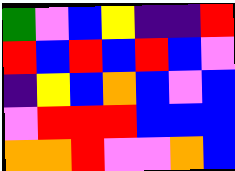[["green", "violet", "blue", "yellow", "indigo", "indigo", "red"], ["red", "blue", "red", "blue", "red", "blue", "violet"], ["indigo", "yellow", "blue", "orange", "blue", "violet", "blue"], ["violet", "red", "red", "red", "blue", "blue", "blue"], ["orange", "orange", "red", "violet", "violet", "orange", "blue"]]